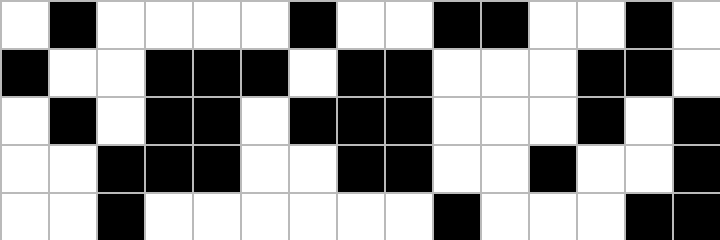[["white", "black", "white", "white", "white", "white", "black", "white", "white", "black", "black", "white", "white", "black", "white"], ["black", "white", "white", "black", "black", "black", "white", "black", "black", "white", "white", "white", "black", "black", "white"], ["white", "black", "white", "black", "black", "white", "black", "black", "black", "white", "white", "white", "black", "white", "black"], ["white", "white", "black", "black", "black", "white", "white", "black", "black", "white", "white", "black", "white", "white", "black"], ["white", "white", "black", "white", "white", "white", "white", "white", "white", "black", "white", "white", "white", "black", "black"]]